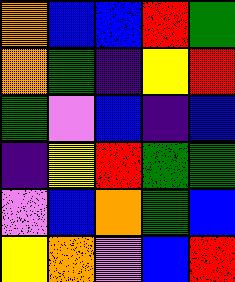[["orange", "blue", "blue", "red", "green"], ["orange", "green", "indigo", "yellow", "red"], ["green", "violet", "blue", "indigo", "blue"], ["indigo", "yellow", "red", "green", "green"], ["violet", "blue", "orange", "green", "blue"], ["yellow", "orange", "violet", "blue", "red"]]